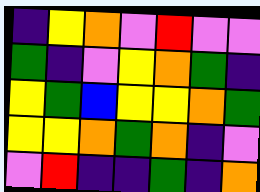[["indigo", "yellow", "orange", "violet", "red", "violet", "violet"], ["green", "indigo", "violet", "yellow", "orange", "green", "indigo"], ["yellow", "green", "blue", "yellow", "yellow", "orange", "green"], ["yellow", "yellow", "orange", "green", "orange", "indigo", "violet"], ["violet", "red", "indigo", "indigo", "green", "indigo", "orange"]]